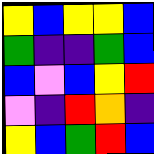[["yellow", "blue", "yellow", "yellow", "blue"], ["green", "indigo", "indigo", "green", "blue"], ["blue", "violet", "blue", "yellow", "red"], ["violet", "indigo", "red", "orange", "indigo"], ["yellow", "blue", "green", "red", "blue"]]